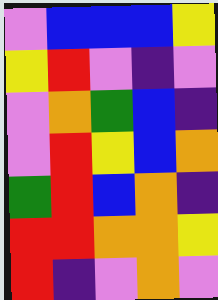[["violet", "blue", "blue", "blue", "yellow"], ["yellow", "red", "violet", "indigo", "violet"], ["violet", "orange", "green", "blue", "indigo"], ["violet", "red", "yellow", "blue", "orange"], ["green", "red", "blue", "orange", "indigo"], ["red", "red", "orange", "orange", "yellow"], ["red", "indigo", "violet", "orange", "violet"]]